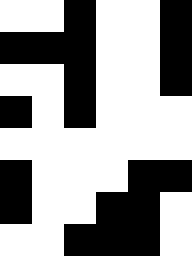[["white", "white", "black", "white", "white", "black"], ["black", "black", "black", "white", "white", "black"], ["white", "white", "black", "white", "white", "black"], ["black", "white", "black", "white", "white", "white"], ["white", "white", "white", "white", "white", "white"], ["black", "white", "white", "white", "black", "black"], ["black", "white", "white", "black", "black", "white"], ["white", "white", "black", "black", "black", "white"]]